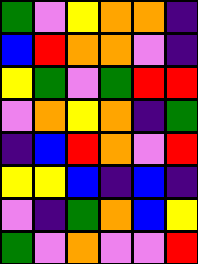[["green", "violet", "yellow", "orange", "orange", "indigo"], ["blue", "red", "orange", "orange", "violet", "indigo"], ["yellow", "green", "violet", "green", "red", "red"], ["violet", "orange", "yellow", "orange", "indigo", "green"], ["indigo", "blue", "red", "orange", "violet", "red"], ["yellow", "yellow", "blue", "indigo", "blue", "indigo"], ["violet", "indigo", "green", "orange", "blue", "yellow"], ["green", "violet", "orange", "violet", "violet", "red"]]